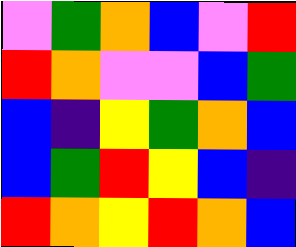[["violet", "green", "orange", "blue", "violet", "red"], ["red", "orange", "violet", "violet", "blue", "green"], ["blue", "indigo", "yellow", "green", "orange", "blue"], ["blue", "green", "red", "yellow", "blue", "indigo"], ["red", "orange", "yellow", "red", "orange", "blue"]]